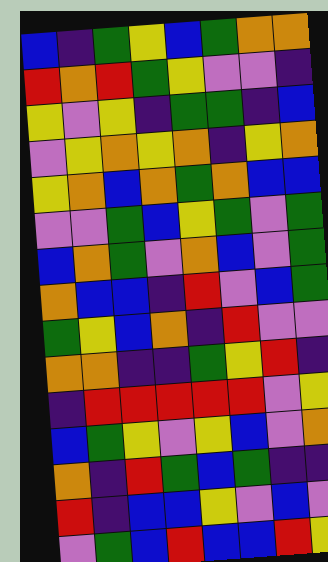[["blue", "indigo", "green", "yellow", "blue", "green", "orange", "orange"], ["red", "orange", "red", "green", "yellow", "violet", "violet", "indigo"], ["yellow", "violet", "yellow", "indigo", "green", "green", "indigo", "blue"], ["violet", "yellow", "orange", "yellow", "orange", "indigo", "yellow", "orange"], ["yellow", "orange", "blue", "orange", "green", "orange", "blue", "blue"], ["violet", "violet", "green", "blue", "yellow", "green", "violet", "green"], ["blue", "orange", "green", "violet", "orange", "blue", "violet", "green"], ["orange", "blue", "blue", "indigo", "red", "violet", "blue", "green"], ["green", "yellow", "blue", "orange", "indigo", "red", "violet", "violet"], ["orange", "orange", "indigo", "indigo", "green", "yellow", "red", "indigo"], ["indigo", "red", "red", "red", "red", "red", "violet", "yellow"], ["blue", "green", "yellow", "violet", "yellow", "blue", "violet", "orange"], ["orange", "indigo", "red", "green", "blue", "green", "indigo", "indigo"], ["red", "indigo", "blue", "blue", "yellow", "violet", "blue", "violet"], ["violet", "green", "blue", "red", "blue", "blue", "red", "yellow"]]